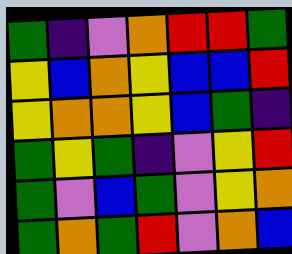[["green", "indigo", "violet", "orange", "red", "red", "green"], ["yellow", "blue", "orange", "yellow", "blue", "blue", "red"], ["yellow", "orange", "orange", "yellow", "blue", "green", "indigo"], ["green", "yellow", "green", "indigo", "violet", "yellow", "red"], ["green", "violet", "blue", "green", "violet", "yellow", "orange"], ["green", "orange", "green", "red", "violet", "orange", "blue"]]